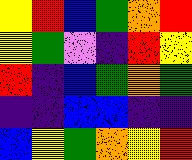[["yellow", "red", "blue", "green", "orange", "red"], ["yellow", "green", "violet", "indigo", "red", "yellow"], ["red", "indigo", "blue", "green", "orange", "green"], ["indigo", "indigo", "blue", "blue", "indigo", "indigo"], ["blue", "yellow", "green", "orange", "yellow", "red"]]